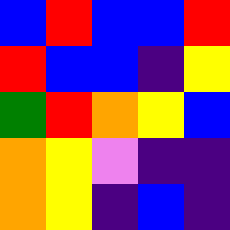[["blue", "red", "blue", "blue", "red"], ["red", "blue", "blue", "indigo", "yellow"], ["green", "red", "orange", "yellow", "blue"], ["orange", "yellow", "violet", "indigo", "indigo"], ["orange", "yellow", "indigo", "blue", "indigo"]]